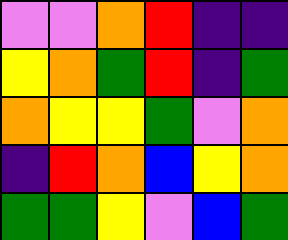[["violet", "violet", "orange", "red", "indigo", "indigo"], ["yellow", "orange", "green", "red", "indigo", "green"], ["orange", "yellow", "yellow", "green", "violet", "orange"], ["indigo", "red", "orange", "blue", "yellow", "orange"], ["green", "green", "yellow", "violet", "blue", "green"]]